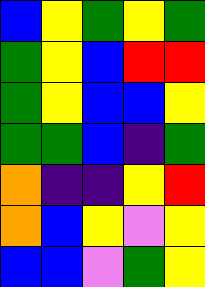[["blue", "yellow", "green", "yellow", "green"], ["green", "yellow", "blue", "red", "red"], ["green", "yellow", "blue", "blue", "yellow"], ["green", "green", "blue", "indigo", "green"], ["orange", "indigo", "indigo", "yellow", "red"], ["orange", "blue", "yellow", "violet", "yellow"], ["blue", "blue", "violet", "green", "yellow"]]